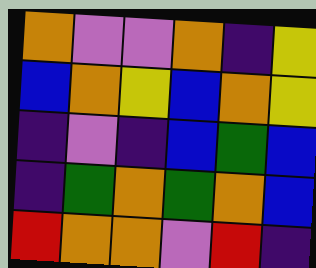[["orange", "violet", "violet", "orange", "indigo", "yellow"], ["blue", "orange", "yellow", "blue", "orange", "yellow"], ["indigo", "violet", "indigo", "blue", "green", "blue"], ["indigo", "green", "orange", "green", "orange", "blue"], ["red", "orange", "orange", "violet", "red", "indigo"]]